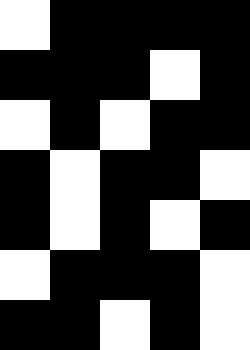[["white", "black", "black", "black", "black"], ["black", "black", "black", "white", "black"], ["white", "black", "white", "black", "black"], ["black", "white", "black", "black", "white"], ["black", "white", "black", "white", "black"], ["white", "black", "black", "black", "white"], ["black", "black", "white", "black", "white"]]